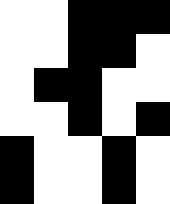[["white", "white", "black", "black", "black"], ["white", "white", "black", "black", "white"], ["white", "black", "black", "white", "white"], ["white", "white", "black", "white", "black"], ["black", "white", "white", "black", "white"], ["black", "white", "white", "black", "white"]]